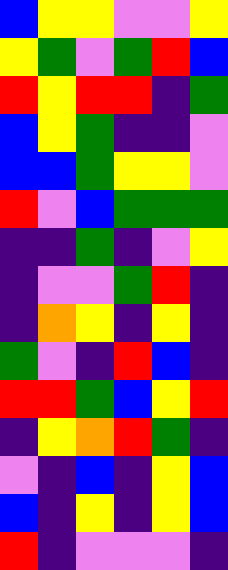[["blue", "yellow", "yellow", "violet", "violet", "yellow"], ["yellow", "green", "violet", "green", "red", "blue"], ["red", "yellow", "red", "red", "indigo", "green"], ["blue", "yellow", "green", "indigo", "indigo", "violet"], ["blue", "blue", "green", "yellow", "yellow", "violet"], ["red", "violet", "blue", "green", "green", "green"], ["indigo", "indigo", "green", "indigo", "violet", "yellow"], ["indigo", "violet", "violet", "green", "red", "indigo"], ["indigo", "orange", "yellow", "indigo", "yellow", "indigo"], ["green", "violet", "indigo", "red", "blue", "indigo"], ["red", "red", "green", "blue", "yellow", "red"], ["indigo", "yellow", "orange", "red", "green", "indigo"], ["violet", "indigo", "blue", "indigo", "yellow", "blue"], ["blue", "indigo", "yellow", "indigo", "yellow", "blue"], ["red", "indigo", "violet", "violet", "violet", "indigo"]]